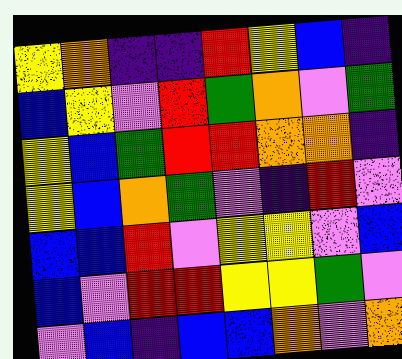[["yellow", "orange", "indigo", "indigo", "red", "yellow", "blue", "indigo"], ["blue", "yellow", "violet", "red", "green", "orange", "violet", "green"], ["yellow", "blue", "green", "red", "red", "orange", "orange", "indigo"], ["yellow", "blue", "orange", "green", "violet", "indigo", "red", "violet"], ["blue", "blue", "red", "violet", "yellow", "yellow", "violet", "blue"], ["blue", "violet", "red", "red", "yellow", "yellow", "green", "violet"], ["violet", "blue", "indigo", "blue", "blue", "orange", "violet", "orange"]]